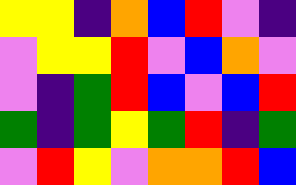[["yellow", "yellow", "indigo", "orange", "blue", "red", "violet", "indigo"], ["violet", "yellow", "yellow", "red", "violet", "blue", "orange", "violet"], ["violet", "indigo", "green", "red", "blue", "violet", "blue", "red"], ["green", "indigo", "green", "yellow", "green", "red", "indigo", "green"], ["violet", "red", "yellow", "violet", "orange", "orange", "red", "blue"]]